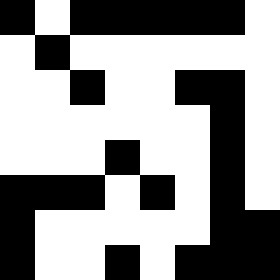[["black", "white", "black", "black", "black", "black", "black", "white"], ["white", "black", "white", "white", "white", "white", "white", "white"], ["white", "white", "black", "white", "white", "black", "black", "white"], ["white", "white", "white", "white", "white", "white", "black", "white"], ["white", "white", "white", "black", "white", "white", "black", "white"], ["black", "black", "black", "white", "black", "white", "black", "white"], ["black", "white", "white", "white", "white", "white", "black", "black"], ["black", "white", "white", "black", "white", "black", "black", "black"]]